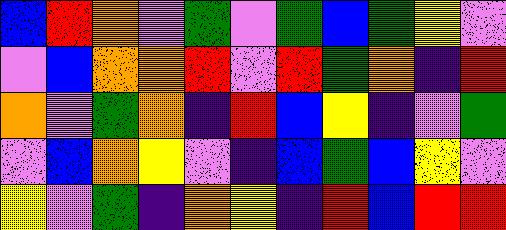[["blue", "red", "orange", "violet", "green", "violet", "green", "blue", "green", "yellow", "violet"], ["violet", "blue", "orange", "orange", "red", "violet", "red", "green", "orange", "indigo", "red"], ["orange", "violet", "green", "orange", "indigo", "red", "blue", "yellow", "indigo", "violet", "green"], ["violet", "blue", "orange", "yellow", "violet", "indigo", "blue", "green", "blue", "yellow", "violet"], ["yellow", "violet", "green", "indigo", "orange", "yellow", "indigo", "red", "blue", "red", "red"]]